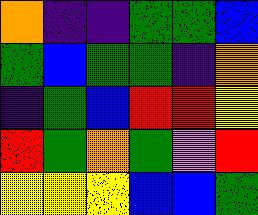[["orange", "indigo", "indigo", "green", "green", "blue"], ["green", "blue", "green", "green", "indigo", "orange"], ["indigo", "green", "blue", "red", "red", "yellow"], ["red", "green", "orange", "green", "violet", "red"], ["yellow", "yellow", "yellow", "blue", "blue", "green"]]